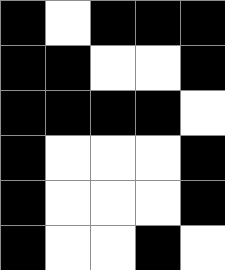[["black", "white", "black", "black", "black"], ["black", "black", "white", "white", "black"], ["black", "black", "black", "black", "white"], ["black", "white", "white", "white", "black"], ["black", "white", "white", "white", "black"], ["black", "white", "white", "black", "white"]]